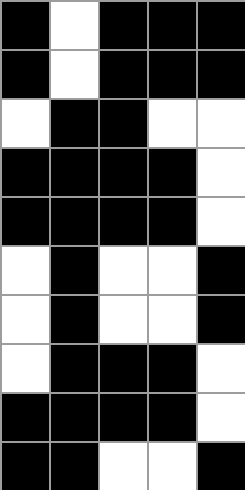[["black", "white", "black", "black", "black"], ["black", "white", "black", "black", "black"], ["white", "black", "black", "white", "white"], ["black", "black", "black", "black", "white"], ["black", "black", "black", "black", "white"], ["white", "black", "white", "white", "black"], ["white", "black", "white", "white", "black"], ["white", "black", "black", "black", "white"], ["black", "black", "black", "black", "white"], ["black", "black", "white", "white", "black"]]